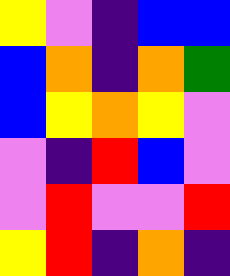[["yellow", "violet", "indigo", "blue", "blue"], ["blue", "orange", "indigo", "orange", "green"], ["blue", "yellow", "orange", "yellow", "violet"], ["violet", "indigo", "red", "blue", "violet"], ["violet", "red", "violet", "violet", "red"], ["yellow", "red", "indigo", "orange", "indigo"]]